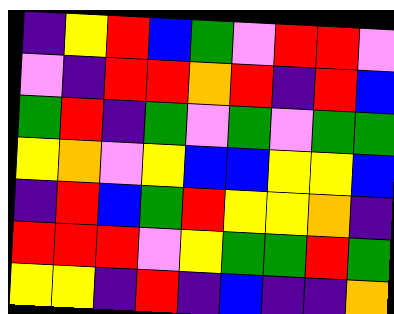[["indigo", "yellow", "red", "blue", "green", "violet", "red", "red", "violet"], ["violet", "indigo", "red", "red", "orange", "red", "indigo", "red", "blue"], ["green", "red", "indigo", "green", "violet", "green", "violet", "green", "green"], ["yellow", "orange", "violet", "yellow", "blue", "blue", "yellow", "yellow", "blue"], ["indigo", "red", "blue", "green", "red", "yellow", "yellow", "orange", "indigo"], ["red", "red", "red", "violet", "yellow", "green", "green", "red", "green"], ["yellow", "yellow", "indigo", "red", "indigo", "blue", "indigo", "indigo", "orange"]]